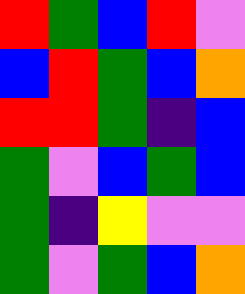[["red", "green", "blue", "red", "violet"], ["blue", "red", "green", "blue", "orange"], ["red", "red", "green", "indigo", "blue"], ["green", "violet", "blue", "green", "blue"], ["green", "indigo", "yellow", "violet", "violet"], ["green", "violet", "green", "blue", "orange"]]